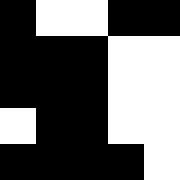[["black", "white", "white", "black", "black"], ["black", "black", "black", "white", "white"], ["black", "black", "black", "white", "white"], ["white", "black", "black", "white", "white"], ["black", "black", "black", "black", "white"]]